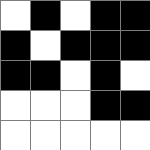[["white", "black", "white", "black", "black"], ["black", "white", "black", "black", "black"], ["black", "black", "white", "black", "white"], ["white", "white", "white", "black", "black"], ["white", "white", "white", "white", "white"]]